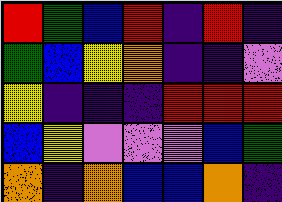[["red", "green", "blue", "red", "indigo", "red", "indigo"], ["green", "blue", "yellow", "orange", "indigo", "indigo", "violet"], ["yellow", "indigo", "indigo", "indigo", "red", "red", "red"], ["blue", "yellow", "violet", "violet", "violet", "blue", "green"], ["orange", "indigo", "orange", "blue", "blue", "orange", "indigo"]]